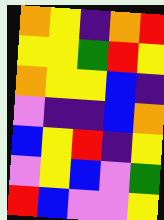[["orange", "yellow", "indigo", "orange", "red"], ["yellow", "yellow", "green", "red", "yellow"], ["orange", "yellow", "yellow", "blue", "indigo"], ["violet", "indigo", "indigo", "blue", "orange"], ["blue", "yellow", "red", "indigo", "yellow"], ["violet", "yellow", "blue", "violet", "green"], ["red", "blue", "violet", "violet", "yellow"]]